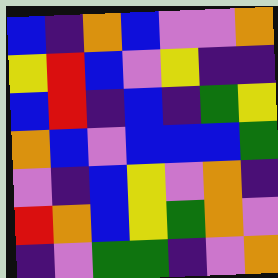[["blue", "indigo", "orange", "blue", "violet", "violet", "orange"], ["yellow", "red", "blue", "violet", "yellow", "indigo", "indigo"], ["blue", "red", "indigo", "blue", "indigo", "green", "yellow"], ["orange", "blue", "violet", "blue", "blue", "blue", "green"], ["violet", "indigo", "blue", "yellow", "violet", "orange", "indigo"], ["red", "orange", "blue", "yellow", "green", "orange", "violet"], ["indigo", "violet", "green", "green", "indigo", "violet", "orange"]]